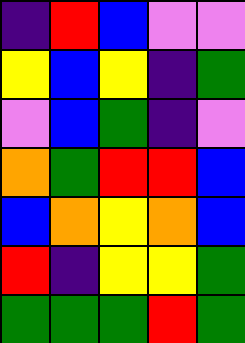[["indigo", "red", "blue", "violet", "violet"], ["yellow", "blue", "yellow", "indigo", "green"], ["violet", "blue", "green", "indigo", "violet"], ["orange", "green", "red", "red", "blue"], ["blue", "orange", "yellow", "orange", "blue"], ["red", "indigo", "yellow", "yellow", "green"], ["green", "green", "green", "red", "green"]]